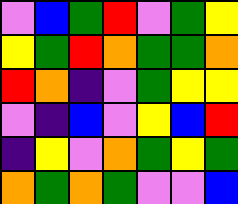[["violet", "blue", "green", "red", "violet", "green", "yellow"], ["yellow", "green", "red", "orange", "green", "green", "orange"], ["red", "orange", "indigo", "violet", "green", "yellow", "yellow"], ["violet", "indigo", "blue", "violet", "yellow", "blue", "red"], ["indigo", "yellow", "violet", "orange", "green", "yellow", "green"], ["orange", "green", "orange", "green", "violet", "violet", "blue"]]